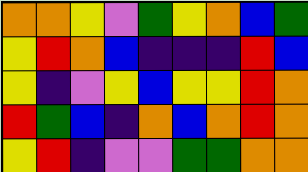[["orange", "orange", "yellow", "violet", "green", "yellow", "orange", "blue", "green"], ["yellow", "red", "orange", "blue", "indigo", "indigo", "indigo", "red", "blue"], ["yellow", "indigo", "violet", "yellow", "blue", "yellow", "yellow", "red", "orange"], ["red", "green", "blue", "indigo", "orange", "blue", "orange", "red", "orange"], ["yellow", "red", "indigo", "violet", "violet", "green", "green", "orange", "orange"]]